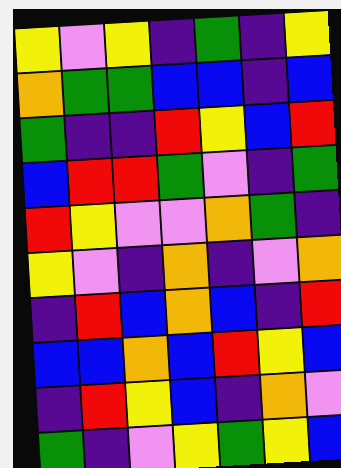[["yellow", "violet", "yellow", "indigo", "green", "indigo", "yellow"], ["orange", "green", "green", "blue", "blue", "indigo", "blue"], ["green", "indigo", "indigo", "red", "yellow", "blue", "red"], ["blue", "red", "red", "green", "violet", "indigo", "green"], ["red", "yellow", "violet", "violet", "orange", "green", "indigo"], ["yellow", "violet", "indigo", "orange", "indigo", "violet", "orange"], ["indigo", "red", "blue", "orange", "blue", "indigo", "red"], ["blue", "blue", "orange", "blue", "red", "yellow", "blue"], ["indigo", "red", "yellow", "blue", "indigo", "orange", "violet"], ["green", "indigo", "violet", "yellow", "green", "yellow", "blue"]]